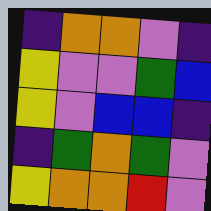[["indigo", "orange", "orange", "violet", "indigo"], ["yellow", "violet", "violet", "green", "blue"], ["yellow", "violet", "blue", "blue", "indigo"], ["indigo", "green", "orange", "green", "violet"], ["yellow", "orange", "orange", "red", "violet"]]